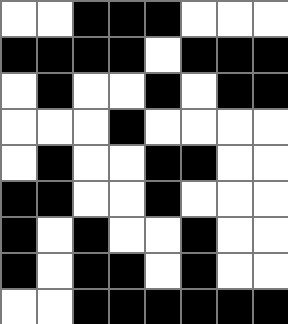[["white", "white", "black", "black", "black", "white", "white", "white"], ["black", "black", "black", "black", "white", "black", "black", "black"], ["white", "black", "white", "white", "black", "white", "black", "black"], ["white", "white", "white", "black", "white", "white", "white", "white"], ["white", "black", "white", "white", "black", "black", "white", "white"], ["black", "black", "white", "white", "black", "white", "white", "white"], ["black", "white", "black", "white", "white", "black", "white", "white"], ["black", "white", "black", "black", "white", "black", "white", "white"], ["white", "white", "black", "black", "black", "black", "black", "black"]]